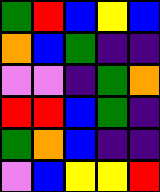[["green", "red", "blue", "yellow", "blue"], ["orange", "blue", "green", "indigo", "indigo"], ["violet", "violet", "indigo", "green", "orange"], ["red", "red", "blue", "green", "indigo"], ["green", "orange", "blue", "indigo", "indigo"], ["violet", "blue", "yellow", "yellow", "red"]]